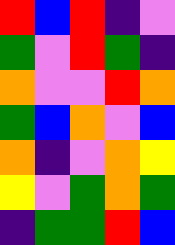[["red", "blue", "red", "indigo", "violet"], ["green", "violet", "red", "green", "indigo"], ["orange", "violet", "violet", "red", "orange"], ["green", "blue", "orange", "violet", "blue"], ["orange", "indigo", "violet", "orange", "yellow"], ["yellow", "violet", "green", "orange", "green"], ["indigo", "green", "green", "red", "blue"]]